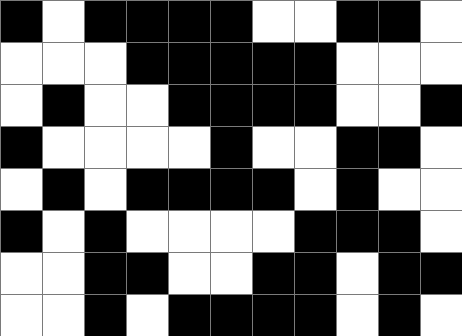[["black", "white", "black", "black", "black", "black", "white", "white", "black", "black", "white"], ["white", "white", "white", "black", "black", "black", "black", "black", "white", "white", "white"], ["white", "black", "white", "white", "black", "black", "black", "black", "white", "white", "black"], ["black", "white", "white", "white", "white", "black", "white", "white", "black", "black", "white"], ["white", "black", "white", "black", "black", "black", "black", "white", "black", "white", "white"], ["black", "white", "black", "white", "white", "white", "white", "black", "black", "black", "white"], ["white", "white", "black", "black", "white", "white", "black", "black", "white", "black", "black"], ["white", "white", "black", "white", "black", "black", "black", "black", "white", "black", "white"]]